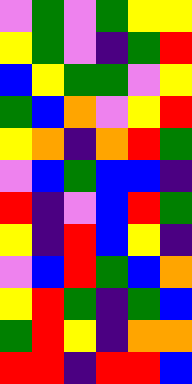[["violet", "green", "violet", "green", "yellow", "yellow"], ["yellow", "green", "violet", "indigo", "green", "red"], ["blue", "yellow", "green", "green", "violet", "yellow"], ["green", "blue", "orange", "violet", "yellow", "red"], ["yellow", "orange", "indigo", "orange", "red", "green"], ["violet", "blue", "green", "blue", "blue", "indigo"], ["red", "indigo", "violet", "blue", "red", "green"], ["yellow", "indigo", "red", "blue", "yellow", "indigo"], ["violet", "blue", "red", "green", "blue", "orange"], ["yellow", "red", "green", "indigo", "green", "blue"], ["green", "red", "yellow", "indigo", "orange", "orange"], ["red", "red", "indigo", "red", "red", "blue"]]